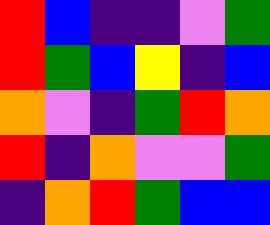[["red", "blue", "indigo", "indigo", "violet", "green"], ["red", "green", "blue", "yellow", "indigo", "blue"], ["orange", "violet", "indigo", "green", "red", "orange"], ["red", "indigo", "orange", "violet", "violet", "green"], ["indigo", "orange", "red", "green", "blue", "blue"]]